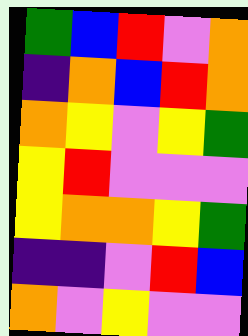[["green", "blue", "red", "violet", "orange"], ["indigo", "orange", "blue", "red", "orange"], ["orange", "yellow", "violet", "yellow", "green"], ["yellow", "red", "violet", "violet", "violet"], ["yellow", "orange", "orange", "yellow", "green"], ["indigo", "indigo", "violet", "red", "blue"], ["orange", "violet", "yellow", "violet", "violet"]]